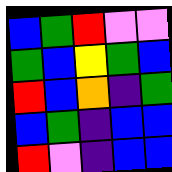[["blue", "green", "red", "violet", "violet"], ["green", "blue", "yellow", "green", "blue"], ["red", "blue", "orange", "indigo", "green"], ["blue", "green", "indigo", "blue", "blue"], ["red", "violet", "indigo", "blue", "blue"]]